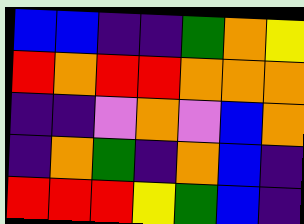[["blue", "blue", "indigo", "indigo", "green", "orange", "yellow"], ["red", "orange", "red", "red", "orange", "orange", "orange"], ["indigo", "indigo", "violet", "orange", "violet", "blue", "orange"], ["indigo", "orange", "green", "indigo", "orange", "blue", "indigo"], ["red", "red", "red", "yellow", "green", "blue", "indigo"]]